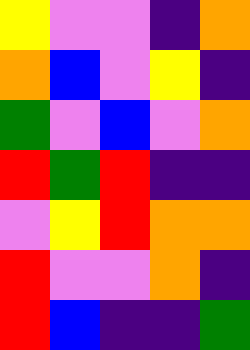[["yellow", "violet", "violet", "indigo", "orange"], ["orange", "blue", "violet", "yellow", "indigo"], ["green", "violet", "blue", "violet", "orange"], ["red", "green", "red", "indigo", "indigo"], ["violet", "yellow", "red", "orange", "orange"], ["red", "violet", "violet", "orange", "indigo"], ["red", "blue", "indigo", "indigo", "green"]]